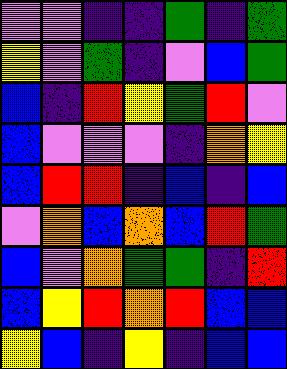[["violet", "violet", "indigo", "indigo", "green", "indigo", "green"], ["yellow", "violet", "green", "indigo", "violet", "blue", "green"], ["blue", "indigo", "red", "yellow", "green", "red", "violet"], ["blue", "violet", "violet", "violet", "indigo", "orange", "yellow"], ["blue", "red", "red", "indigo", "blue", "indigo", "blue"], ["violet", "orange", "blue", "orange", "blue", "red", "green"], ["blue", "violet", "orange", "green", "green", "indigo", "red"], ["blue", "yellow", "red", "orange", "red", "blue", "blue"], ["yellow", "blue", "indigo", "yellow", "indigo", "blue", "blue"]]